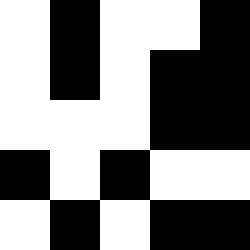[["white", "black", "white", "white", "black"], ["white", "black", "white", "black", "black"], ["white", "white", "white", "black", "black"], ["black", "white", "black", "white", "white"], ["white", "black", "white", "black", "black"]]